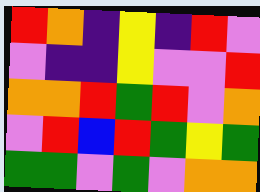[["red", "orange", "indigo", "yellow", "indigo", "red", "violet"], ["violet", "indigo", "indigo", "yellow", "violet", "violet", "red"], ["orange", "orange", "red", "green", "red", "violet", "orange"], ["violet", "red", "blue", "red", "green", "yellow", "green"], ["green", "green", "violet", "green", "violet", "orange", "orange"]]